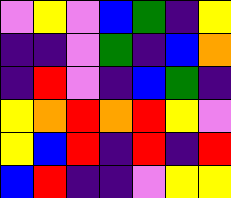[["violet", "yellow", "violet", "blue", "green", "indigo", "yellow"], ["indigo", "indigo", "violet", "green", "indigo", "blue", "orange"], ["indigo", "red", "violet", "indigo", "blue", "green", "indigo"], ["yellow", "orange", "red", "orange", "red", "yellow", "violet"], ["yellow", "blue", "red", "indigo", "red", "indigo", "red"], ["blue", "red", "indigo", "indigo", "violet", "yellow", "yellow"]]